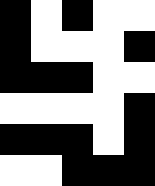[["black", "white", "black", "white", "white"], ["black", "white", "white", "white", "black"], ["black", "black", "black", "white", "white"], ["white", "white", "white", "white", "black"], ["black", "black", "black", "white", "black"], ["white", "white", "black", "black", "black"]]